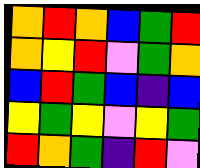[["orange", "red", "orange", "blue", "green", "red"], ["orange", "yellow", "red", "violet", "green", "orange"], ["blue", "red", "green", "blue", "indigo", "blue"], ["yellow", "green", "yellow", "violet", "yellow", "green"], ["red", "orange", "green", "indigo", "red", "violet"]]